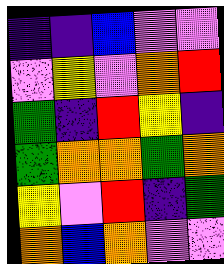[["indigo", "indigo", "blue", "violet", "violet"], ["violet", "yellow", "violet", "orange", "red"], ["green", "indigo", "red", "yellow", "indigo"], ["green", "orange", "orange", "green", "orange"], ["yellow", "violet", "red", "indigo", "green"], ["orange", "blue", "orange", "violet", "violet"]]